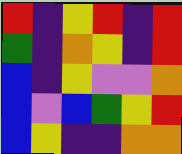[["red", "indigo", "yellow", "red", "indigo", "red"], ["green", "indigo", "orange", "yellow", "indigo", "red"], ["blue", "indigo", "yellow", "violet", "violet", "orange"], ["blue", "violet", "blue", "green", "yellow", "red"], ["blue", "yellow", "indigo", "indigo", "orange", "orange"]]